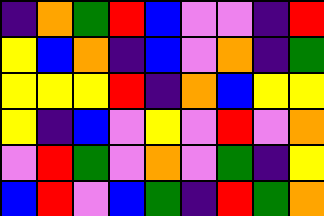[["indigo", "orange", "green", "red", "blue", "violet", "violet", "indigo", "red"], ["yellow", "blue", "orange", "indigo", "blue", "violet", "orange", "indigo", "green"], ["yellow", "yellow", "yellow", "red", "indigo", "orange", "blue", "yellow", "yellow"], ["yellow", "indigo", "blue", "violet", "yellow", "violet", "red", "violet", "orange"], ["violet", "red", "green", "violet", "orange", "violet", "green", "indigo", "yellow"], ["blue", "red", "violet", "blue", "green", "indigo", "red", "green", "orange"]]